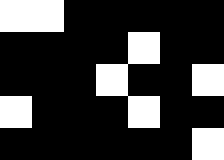[["white", "white", "black", "black", "black", "black", "black"], ["black", "black", "black", "black", "white", "black", "black"], ["black", "black", "black", "white", "black", "black", "white"], ["white", "black", "black", "black", "white", "black", "black"], ["black", "black", "black", "black", "black", "black", "white"]]